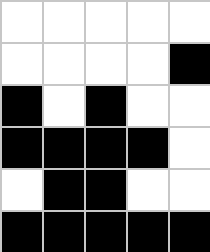[["white", "white", "white", "white", "white"], ["white", "white", "white", "white", "black"], ["black", "white", "black", "white", "white"], ["black", "black", "black", "black", "white"], ["white", "black", "black", "white", "white"], ["black", "black", "black", "black", "black"]]